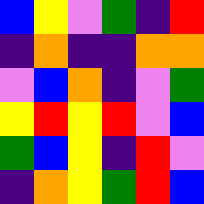[["blue", "yellow", "violet", "green", "indigo", "red"], ["indigo", "orange", "indigo", "indigo", "orange", "orange"], ["violet", "blue", "orange", "indigo", "violet", "green"], ["yellow", "red", "yellow", "red", "violet", "blue"], ["green", "blue", "yellow", "indigo", "red", "violet"], ["indigo", "orange", "yellow", "green", "red", "blue"]]